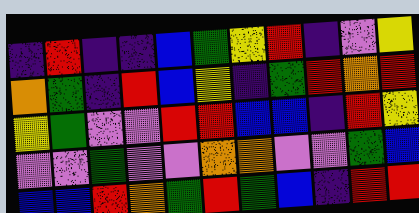[["indigo", "red", "indigo", "indigo", "blue", "green", "yellow", "red", "indigo", "violet", "yellow"], ["orange", "green", "indigo", "red", "blue", "yellow", "indigo", "green", "red", "orange", "red"], ["yellow", "green", "violet", "violet", "red", "red", "blue", "blue", "indigo", "red", "yellow"], ["violet", "violet", "green", "violet", "violet", "orange", "orange", "violet", "violet", "green", "blue"], ["blue", "blue", "red", "orange", "green", "red", "green", "blue", "indigo", "red", "red"]]